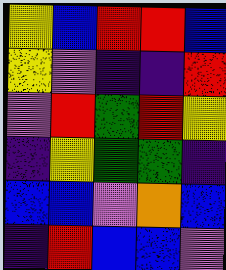[["yellow", "blue", "red", "red", "blue"], ["yellow", "violet", "indigo", "indigo", "red"], ["violet", "red", "green", "red", "yellow"], ["indigo", "yellow", "green", "green", "indigo"], ["blue", "blue", "violet", "orange", "blue"], ["indigo", "red", "blue", "blue", "violet"]]